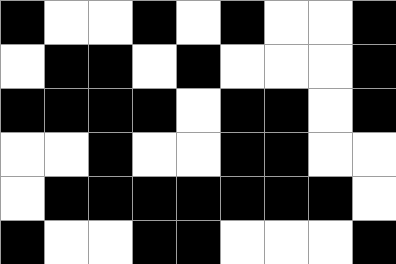[["black", "white", "white", "black", "white", "black", "white", "white", "black"], ["white", "black", "black", "white", "black", "white", "white", "white", "black"], ["black", "black", "black", "black", "white", "black", "black", "white", "black"], ["white", "white", "black", "white", "white", "black", "black", "white", "white"], ["white", "black", "black", "black", "black", "black", "black", "black", "white"], ["black", "white", "white", "black", "black", "white", "white", "white", "black"]]